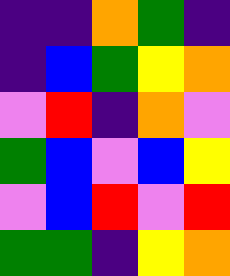[["indigo", "indigo", "orange", "green", "indigo"], ["indigo", "blue", "green", "yellow", "orange"], ["violet", "red", "indigo", "orange", "violet"], ["green", "blue", "violet", "blue", "yellow"], ["violet", "blue", "red", "violet", "red"], ["green", "green", "indigo", "yellow", "orange"]]